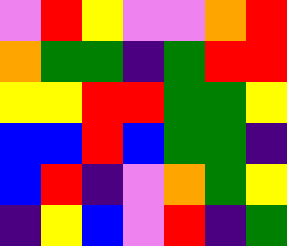[["violet", "red", "yellow", "violet", "violet", "orange", "red"], ["orange", "green", "green", "indigo", "green", "red", "red"], ["yellow", "yellow", "red", "red", "green", "green", "yellow"], ["blue", "blue", "red", "blue", "green", "green", "indigo"], ["blue", "red", "indigo", "violet", "orange", "green", "yellow"], ["indigo", "yellow", "blue", "violet", "red", "indigo", "green"]]